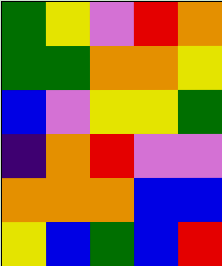[["green", "yellow", "violet", "red", "orange"], ["green", "green", "orange", "orange", "yellow"], ["blue", "violet", "yellow", "yellow", "green"], ["indigo", "orange", "red", "violet", "violet"], ["orange", "orange", "orange", "blue", "blue"], ["yellow", "blue", "green", "blue", "red"]]